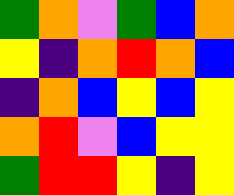[["green", "orange", "violet", "green", "blue", "orange"], ["yellow", "indigo", "orange", "red", "orange", "blue"], ["indigo", "orange", "blue", "yellow", "blue", "yellow"], ["orange", "red", "violet", "blue", "yellow", "yellow"], ["green", "red", "red", "yellow", "indigo", "yellow"]]